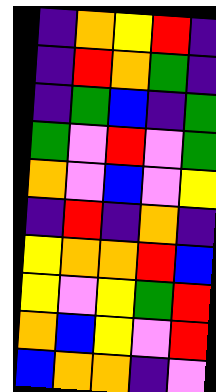[["indigo", "orange", "yellow", "red", "indigo"], ["indigo", "red", "orange", "green", "indigo"], ["indigo", "green", "blue", "indigo", "green"], ["green", "violet", "red", "violet", "green"], ["orange", "violet", "blue", "violet", "yellow"], ["indigo", "red", "indigo", "orange", "indigo"], ["yellow", "orange", "orange", "red", "blue"], ["yellow", "violet", "yellow", "green", "red"], ["orange", "blue", "yellow", "violet", "red"], ["blue", "orange", "orange", "indigo", "violet"]]